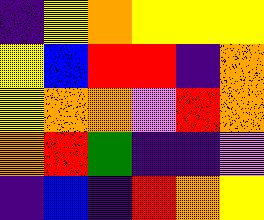[["indigo", "yellow", "orange", "yellow", "yellow", "yellow"], ["yellow", "blue", "red", "red", "indigo", "orange"], ["yellow", "orange", "orange", "violet", "red", "orange"], ["orange", "red", "green", "indigo", "indigo", "violet"], ["indigo", "blue", "indigo", "red", "orange", "yellow"]]